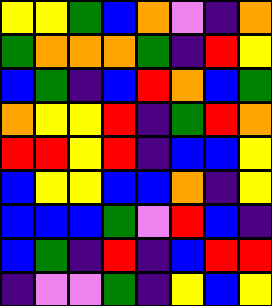[["yellow", "yellow", "green", "blue", "orange", "violet", "indigo", "orange"], ["green", "orange", "orange", "orange", "green", "indigo", "red", "yellow"], ["blue", "green", "indigo", "blue", "red", "orange", "blue", "green"], ["orange", "yellow", "yellow", "red", "indigo", "green", "red", "orange"], ["red", "red", "yellow", "red", "indigo", "blue", "blue", "yellow"], ["blue", "yellow", "yellow", "blue", "blue", "orange", "indigo", "yellow"], ["blue", "blue", "blue", "green", "violet", "red", "blue", "indigo"], ["blue", "green", "indigo", "red", "indigo", "blue", "red", "red"], ["indigo", "violet", "violet", "green", "indigo", "yellow", "blue", "yellow"]]